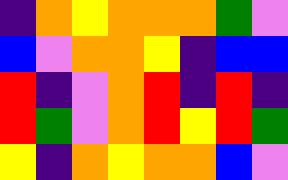[["indigo", "orange", "yellow", "orange", "orange", "orange", "green", "violet"], ["blue", "violet", "orange", "orange", "yellow", "indigo", "blue", "blue"], ["red", "indigo", "violet", "orange", "red", "indigo", "red", "indigo"], ["red", "green", "violet", "orange", "red", "yellow", "red", "green"], ["yellow", "indigo", "orange", "yellow", "orange", "orange", "blue", "violet"]]